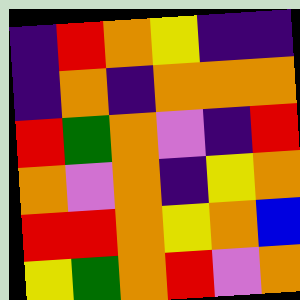[["indigo", "red", "orange", "yellow", "indigo", "indigo"], ["indigo", "orange", "indigo", "orange", "orange", "orange"], ["red", "green", "orange", "violet", "indigo", "red"], ["orange", "violet", "orange", "indigo", "yellow", "orange"], ["red", "red", "orange", "yellow", "orange", "blue"], ["yellow", "green", "orange", "red", "violet", "orange"]]